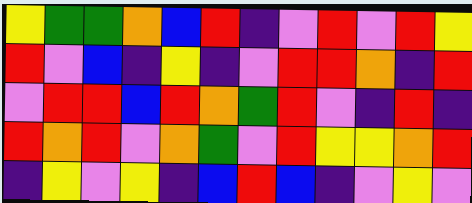[["yellow", "green", "green", "orange", "blue", "red", "indigo", "violet", "red", "violet", "red", "yellow"], ["red", "violet", "blue", "indigo", "yellow", "indigo", "violet", "red", "red", "orange", "indigo", "red"], ["violet", "red", "red", "blue", "red", "orange", "green", "red", "violet", "indigo", "red", "indigo"], ["red", "orange", "red", "violet", "orange", "green", "violet", "red", "yellow", "yellow", "orange", "red"], ["indigo", "yellow", "violet", "yellow", "indigo", "blue", "red", "blue", "indigo", "violet", "yellow", "violet"]]